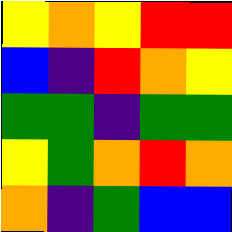[["yellow", "orange", "yellow", "red", "red"], ["blue", "indigo", "red", "orange", "yellow"], ["green", "green", "indigo", "green", "green"], ["yellow", "green", "orange", "red", "orange"], ["orange", "indigo", "green", "blue", "blue"]]